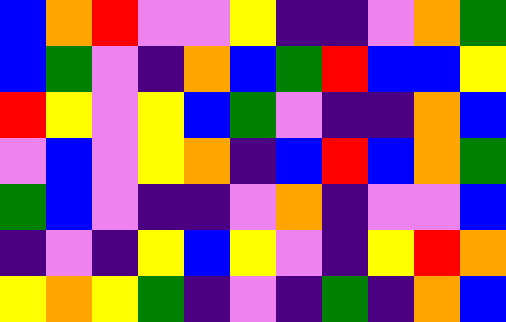[["blue", "orange", "red", "violet", "violet", "yellow", "indigo", "indigo", "violet", "orange", "green"], ["blue", "green", "violet", "indigo", "orange", "blue", "green", "red", "blue", "blue", "yellow"], ["red", "yellow", "violet", "yellow", "blue", "green", "violet", "indigo", "indigo", "orange", "blue"], ["violet", "blue", "violet", "yellow", "orange", "indigo", "blue", "red", "blue", "orange", "green"], ["green", "blue", "violet", "indigo", "indigo", "violet", "orange", "indigo", "violet", "violet", "blue"], ["indigo", "violet", "indigo", "yellow", "blue", "yellow", "violet", "indigo", "yellow", "red", "orange"], ["yellow", "orange", "yellow", "green", "indigo", "violet", "indigo", "green", "indigo", "orange", "blue"]]